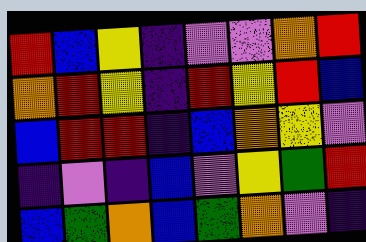[["red", "blue", "yellow", "indigo", "violet", "violet", "orange", "red"], ["orange", "red", "yellow", "indigo", "red", "yellow", "red", "blue"], ["blue", "red", "red", "indigo", "blue", "orange", "yellow", "violet"], ["indigo", "violet", "indigo", "blue", "violet", "yellow", "green", "red"], ["blue", "green", "orange", "blue", "green", "orange", "violet", "indigo"]]